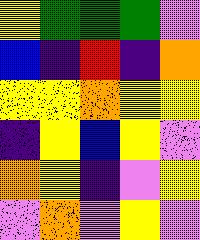[["yellow", "green", "green", "green", "violet"], ["blue", "indigo", "red", "indigo", "orange"], ["yellow", "yellow", "orange", "yellow", "yellow"], ["indigo", "yellow", "blue", "yellow", "violet"], ["orange", "yellow", "indigo", "violet", "yellow"], ["violet", "orange", "violet", "yellow", "violet"]]